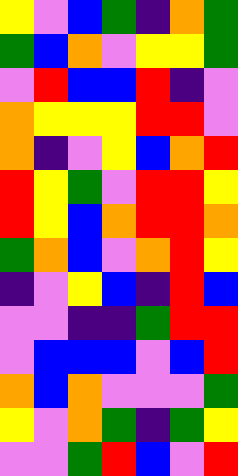[["yellow", "violet", "blue", "green", "indigo", "orange", "green"], ["green", "blue", "orange", "violet", "yellow", "yellow", "green"], ["violet", "red", "blue", "blue", "red", "indigo", "violet"], ["orange", "yellow", "yellow", "yellow", "red", "red", "violet"], ["orange", "indigo", "violet", "yellow", "blue", "orange", "red"], ["red", "yellow", "green", "violet", "red", "red", "yellow"], ["red", "yellow", "blue", "orange", "red", "red", "orange"], ["green", "orange", "blue", "violet", "orange", "red", "yellow"], ["indigo", "violet", "yellow", "blue", "indigo", "red", "blue"], ["violet", "violet", "indigo", "indigo", "green", "red", "red"], ["violet", "blue", "blue", "blue", "violet", "blue", "red"], ["orange", "blue", "orange", "violet", "violet", "violet", "green"], ["yellow", "violet", "orange", "green", "indigo", "green", "yellow"], ["violet", "violet", "green", "red", "blue", "violet", "red"]]